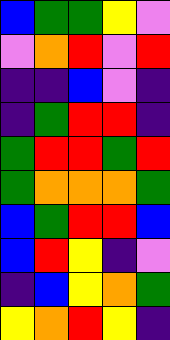[["blue", "green", "green", "yellow", "violet"], ["violet", "orange", "red", "violet", "red"], ["indigo", "indigo", "blue", "violet", "indigo"], ["indigo", "green", "red", "red", "indigo"], ["green", "red", "red", "green", "red"], ["green", "orange", "orange", "orange", "green"], ["blue", "green", "red", "red", "blue"], ["blue", "red", "yellow", "indigo", "violet"], ["indigo", "blue", "yellow", "orange", "green"], ["yellow", "orange", "red", "yellow", "indigo"]]